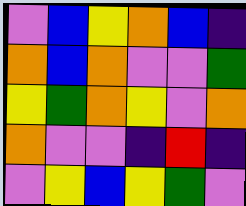[["violet", "blue", "yellow", "orange", "blue", "indigo"], ["orange", "blue", "orange", "violet", "violet", "green"], ["yellow", "green", "orange", "yellow", "violet", "orange"], ["orange", "violet", "violet", "indigo", "red", "indigo"], ["violet", "yellow", "blue", "yellow", "green", "violet"]]